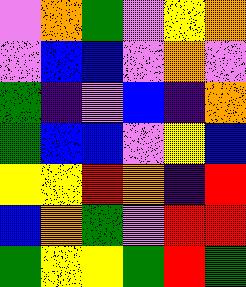[["violet", "orange", "green", "violet", "yellow", "orange"], ["violet", "blue", "blue", "violet", "orange", "violet"], ["green", "indigo", "violet", "blue", "indigo", "orange"], ["green", "blue", "blue", "violet", "yellow", "blue"], ["yellow", "yellow", "red", "orange", "indigo", "red"], ["blue", "orange", "green", "violet", "red", "red"], ["green", "yellow", "yellow", "green", "red", "green"]]